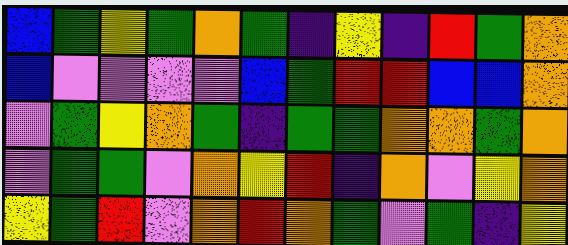[["blue", "green", "yellow", "green", "orange", "green", "indigo", "yellow", "indigo", "red", "green", "orange"], ["blue", "violet", "violet", "violet", "violet", "blue", "green", "red", "red", "blue", "blue", "orange"], ["violet", "green", "yellow", "orange", "green", "indigo", "green", "green", "orange", "orange", "green", "orange"], ["violet", "green", "green", "violet", "orange", "yellow", "red", "indigo", "orange", "violet", "yellow", "orange"], ["yellow", "green", "red", "violet", "orange", "red", "orange", "green", "violet", "green", "indigo", "yellow"]]